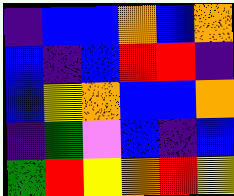[["indigo", "blue", "blue", "orange", "blue", "orange"], ["blue", "indigo", "blue", "red", "red", "indigo"], ["blue", "yellow", "orange", "blue", "blue", "orange"], ["indigo", "green", "violet", "blue", "indigo", "blue"], ["green", "red", "yellow", "orange", "red", "yellow"]]